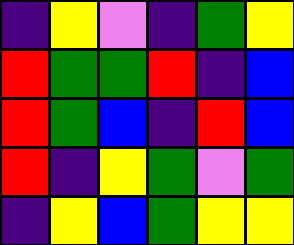[["indigo", "yellow", "violet", "indigo", "green", "yellow"], ["red", "green", "green", "red", "indigo", "blue"], ["red", "green", "blue", "indigo", "red", "blue"], ["red", "indigo", "yellow", "green", "violet", "green"], ["indigo", "yellow", "blue", "green", "yellow", "yellow"]]